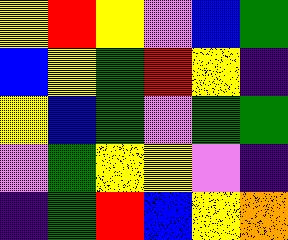[["yellow", "red", "yellow", "violet", "blue", "green"], ["blue", "yellow", "green", "red", "yellow", "indigo"], ["yellow", "blue", "green", "violet", "green", "green"], ["violet", "green", "yellow", "yellow", "violet", "indigo"], ["indigo", "green", "red", "blue", "yellow", "orange"]]